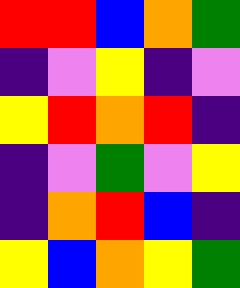[["red", "red", "blue", "orange", "green"], ["indigo", "violet", "yellow", "indigo", "violet"], ["yellow", "red", "orange", "red", "indigo"], ["indigo", "violet", "green", "violet", "yellow"], ["indigo", "orange", "red", "blue", "indigo"], ["yellow", "blue", "orange", "yellow", "green"]]